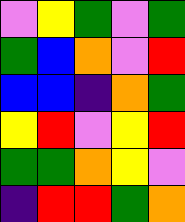[["violet", "yellow", "green", "violet", "green"], ["green", "blue", "orange", "violet", "red"], ["blue", "blue", "indigo", "orange", "green"], ["yellow", "red", "violet", "yellow", "red"], ["green", "green", "orange", "yellow", "violet"], ["indigo", "red", "red", "green", "orange"]]